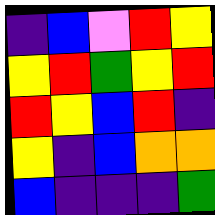[["indigo", "blue", "violet", "red", "yellow"], ["yellow", "red", "green", "yellow", "red"], ["red", "yellow", "blue", "red", "indigo"], ["yellow", "indigo", "blue", "orange", "orange"], ["blue", "indigo", "indigo", "indigo", "green"]]